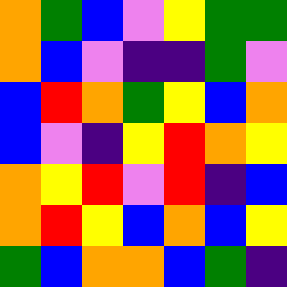[["orange", "green", "blue", "violet", "yellow", "green", "green"], ["orange", "blue", "violet", "indigo", "indigo", "green", "violet"], ["blue", "red", "orange", "green", "yellow", "blue", "orange"], ["blue", "violet", "indigo", "yellow", "red", "orange", "yellow"], ["orange", "yellow", "red", "violet", "red", "indigo", "blue"], ["orange", "red", "yellow", "blue", "orange", "blue", "yellow"], ["green", "blue", "orange", "orange", "blue", "green", "indigo"]]